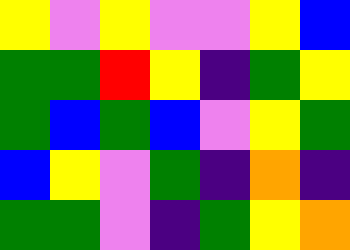[["yellow", "violet", "yellow", "violet", "violet", "yellow", "blue"], ["green", "green", "red", "yellow", "indigo", "green", "yellow"], ["green", "blue", "green", "blue", "violet", "yellow", "green"], ["blue", "yellow", "violet", "green", "indigo", "orange", "indigo"], ["green", "green", "violet", "indigo", "green", "yellow", "orange"]]